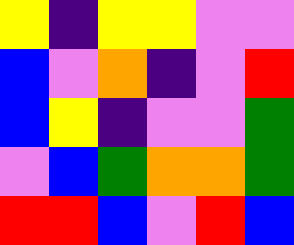[["yellow", "indigo", "yellow", "yellow", "violet", "violet"], ["blue", "violet", "orange", "indigo", "violet", "red"], ["blue", "yellow", "indigo", "violet", "violet", "green"], ["violet", "blue", "green", "orange", "orange", "green"], ["red", "red", "blue", "violet", "red", "blue"]]